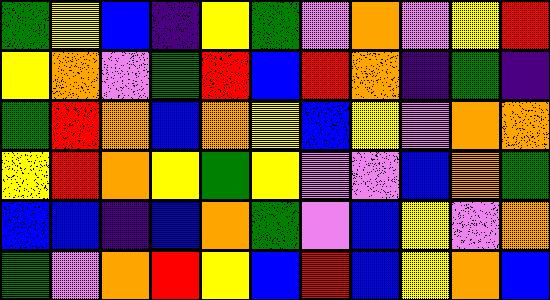[["green", "yellow", "blue", "indigo", "yellow", "green", "violet", "orange", "violet", "yellow", "red"], ["yellow", "orange", "violet", "green", "red", "blue", "red", "orange", "indigo", "green", "indigo"], ["green", "red", "orange", "blue", "orange", "yellow", "blue", "yellow", "violet", "orange", "orange"], ["yellow", "red", "orange", "yellow", "green", "yellow", "violet", "violet", "blue", "orange", "green"], ["blue", "blue", "indigo", "blue", "orange", "green", "violet", "blue", "yellow", "violet", "orange"], ["green", "violet", "orange", "red", "yellow", "blue", "red", "blue", "yellow", "orange", "blue"]]